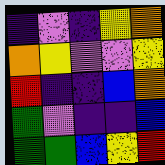[["indigo", "violet", "indigo", "yellow", "orange"], ["orange", "yellow", "violet", "violet", "yellow"], ["red", "indigo", "indigo", "blue", "orange"], ["green", "violet", "indigo", "indigo", "blue"], ["green", "green", "blue", "yellow", "red"]]